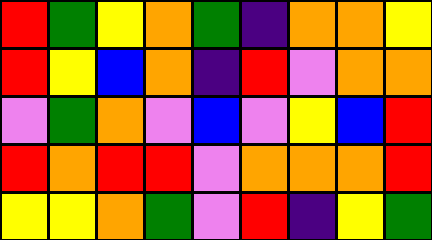[["red", "green", "yellow", "orange", "green", "indigo", "orange", "orange", "yellow"], ["red", "yellow", "blue", "orange", "indigo", "red", "violet", "orange", "orange"], ["violet", "green", "orange", "violet", "blue", "violet", "yellow", "blue", "red"], ["red", "orange", "red", "red", "violet", "orange", "orange", "orange", "red"], ["yellow", "yellow", "orange", "green", "violet", "red", "indigo", "yellow", "green"]]